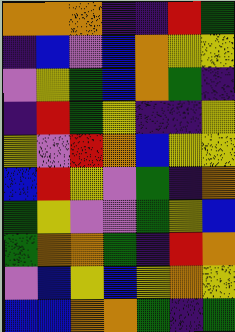[["orange", "orange", "orange", "indigo", "indigo", "red", "green"], ["indigo", "blue", "violet", "blue", "orange", "yellow", "yellow"], ["violet", "yellow", "green", "blue", "orange", "green", "indigo"], ["indigo", "red", "green", "yellow", "indigo", "indigo", "yellow"], ["yellow", "violet", "red", "orange", "blue", "yellow", "yellow"], ["blue", "red", "yellow", "violet", "green", "indigo", "orange"], ["green", "yellow", "violet", "violet", "green", "yellow", "blue"], ["green", "orange", "orange", "green", "indigo", "red", "orange"], ["violet", "blue", "yellow", "blue", "yellow", "orange", "yellow"], ["blue", "blue", "orange", "orange", "green", "indigo", "green"]]